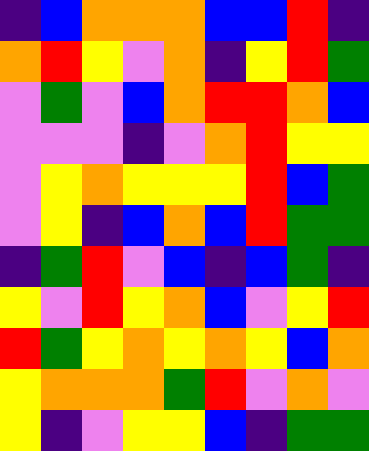[["indigo", "blue", "orange", "orange", "orange", "blue", "blue", "red", "indigo"], ["orange", "red", "yellow", "violet", "orange", "indigo", "yellow", "red", "green"], ["violet", "green", "violet", "blue", "orange", "red", "red", "orange", "blue"], ["violet", "violet", "violet", "indigo", "violet", "orange", "red", "yellow", "yellow"], ["violet", "yellow", "orange", "yellow", "yellow", "yellow", "red", "blue", "green"], ["violet", "yellow", "indigo", "blue", "orange", "blue", "red", "green", "green"], ["indigo", "green", "red", "violet", "blue", "indigo", "blue", "green", "indigo"], ["yellow", "violet", "red", "yellow", "orange", "blue", "violet", "yellow", "red"], ["red", "green", "yellow", "orange", "yellow", "orange", "yellow", "blue", "orange"], ["yellow", "orange", "orange", "orange", "green", "red", "violet", "orange", "violet"], ["yellow", "indigo", "violet", "yellow", "yellow", "blue", "indigo", "green", "green"]]